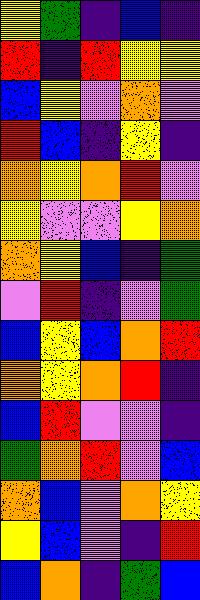[["yellow", "green", "indigo", "blue", "indigo"], ["red", "indigo", "red", "yellow", "yellow"], ["blue", "yellow", "violet", "orange", "violet"], ["red", "blue", "indigo", "yellow", "indigo"], ["orange", "yellow", "orange", "red", "violet"], ["yellow", "violet", "violet", "yellow", "orange"], ["orange", "yellow", "blue", "indigo", "green"], ["violet", "red", "indigo", "violet", "green"], ["blue", "yellow", "blue", "orange", "red"], ["orange", "yellow", "orange", "red", "indigo"], ["blue", "red", "violet", "violet", "indigo"], ["green", "orange", "red", "violet", "blue"], ["orange", "blue", "violet", "orange", "yellow"], ["yellow", "blue", "violet", "indigo", "red"], ["blue", "orange", "indigo", "green", "blue"]]